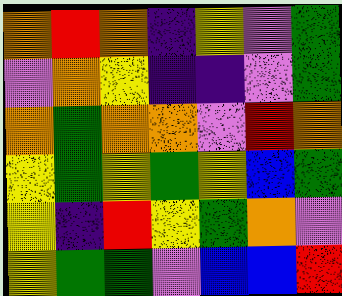[["orange", "red", "orange", "indigo", "yellow", "violet", "green"], ["violet", "orange", "yellow", "indigo", "indigo", "violet", "green"], ["orange", "green", "orange", "orange", "violet", "red", "orange"], ["yellow", "green", "yellow", "green", "yellow", "blue", "green"], ["yellow", "indigo", "red", "yellow", "green", "orange", "violet"], ["yellow", "green", "green", "violet", "blue", "blue", "red"]]